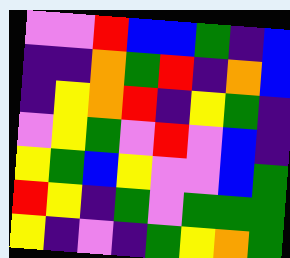[["violet", "violet", "red", "blue", "blue", "green", "indigo", "blue"], ["indigo", "indigo", "orange", "green", "red", "indigo", "orange", "blue"], ["indigo", "yellow", "orange", "red", "indigo", "yellow", "green", "indigo"], ["violet", "yellow", "green", "violet", "red", "violet", "blue", "indigo"], ["yellow", "green", "blue", "yellow", "violet", "violet", "blue", "green"], ["red", "yellow", "indigo", "green", "violet", "green", "green", "green"], ["yellow", "indigo", "violet", "indigo", "green", "yellow", "orange", "green"]]